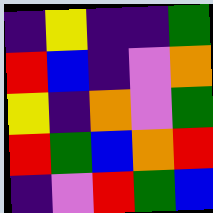[["indigo", "yellow", "indigo", "indigo", "green"], ["red", "blue", "indigo", "violet", "orange"], ["yellow", "indigo", "orange", "violet", "green"], ["red", "green", "blue", "orange", "red"], ["indigo", "violet", "red", "green", "blue"]]